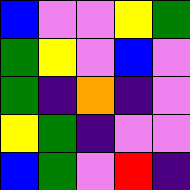[["blue", "violet", "violet", "yellow", "green"], ["green", "yellow", "violet", "blue", "violet"], ["green", "indigo", "orange", "indigo", "violet"], ["yellow", "green", "indigo", "violet", "violet"], ["blue", "green", "violet", "red", "indigo"]]